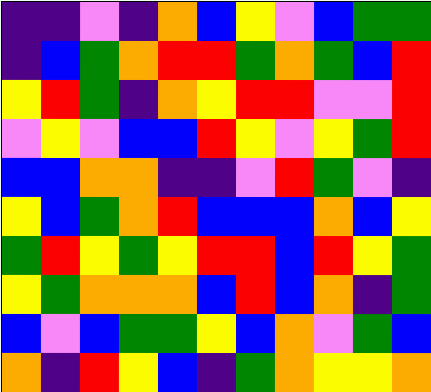[["indigo", "indigo", "violet", "indigo", "orange", "blue", "yellow", "violet", "blue", "green", "green"], ["indigo", "blue", "green", "orange", "red", "red", "green", "orange", "green", "blue", "red"], ["yellow", "red", "green", "indigo", "orange", "yellow", "red", "red", "violet", "violet", "red"], ["violet", "yellow", "violet", "blue", "blue", "red", "yellow", "violet", "yellow", "green", "red"], ["blue", "blue", "orange", "orange", "indigo", "indigo", "violet", "red", "green", "violet", "indigo"], ["yellow", "blue", "green", "orange", "red", "blue", "blue", "blue", "orange", "blue", "yellow"], ["green", "red", "yellow", "green", "yellow", "red", "red", "blue", "red", "yellow", "green"], ["yellow", "green", "orange", "orange", "orange", "blue", "red", "blue", "orange", "indigo", "green"], ["blue", "violet", "blue", "green", "green", "yellow", "blue", "orange", "violet", "green", "blue"], ["orange", "indigo", "red", "yellow", "blue", "indigo", "green", "orange", "yellow", "yellow", "orange"]]